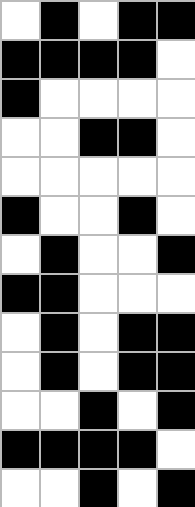[["white", "black", "white", "black", "black"], ["black", "black", "black", "black", "white"], ["black", "white", "white", "white", "white"], ["white", "white", "black", "black", "white"], ["white", "white", "white", "white", "white"], ["black", "white", "white", "black", "white"], ["white", "black", "white", "white", "black"], ["black", "black", "white", "white", "white"], ["white", "black", "white", "black", "black"], ["white", "black", "white", "black", "black"], ["white", "white", "black", "white", "black"], ["black", "black", "black", "black", "white"], ["white", "white", "black", "white", "black"]]